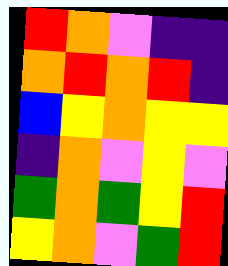[["red", "orange", "violet", "indigo", "indigo"], ["orange", "red", "orange", "red", "indigo"], ["blue", "yellow", "orange", "yellow", "yellow"], ["indigo", "orange", "violet", "yellow", "violet"], ["green", "orange", "green", "yellow", "red"], ["yellow", "orange", "violet", "green", "red"]]